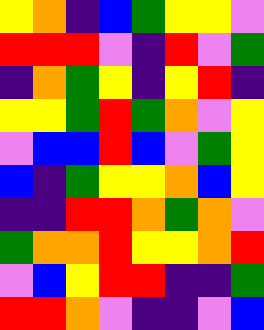[["yellow", "orange", "indigo", "blue", "green", "yellow", "yellow", "violet"], ["red", "red", "red", "violet", "indigo", "red", "violet", "green"], ["indigo", "orange", "green", "yellow", "indigo", "yellow", "red", "indigo"], ["yellow", "yellow", "green", "red", "green", "orange", "violet", "yellow"], ["violet", "blue", "blue", "red", "blue", "violet", "green", "yellow"], ["blue", "indigo", "green", "yellow", "yellow", "orange", "blue", "yellow"], ["indigo", "indigo", "red", "red", "orange", "green", "orange", "violet"], ["green", "orange", "orange", "red", "yellow", "yellow", "orange", "red"], ["violet", "blue", "yellow", "red", "red", "indigo", "indigo", "green"], ["red", "red", "orange", "violet", "indigo", "indigo", "violet", "blue"]]